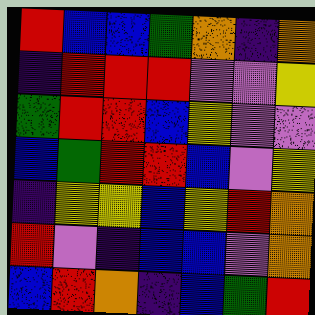[["red", "blue", "blue", "green", "orange", "indigo", "orange"], ["indigo", "red", "red", "red", "violet", "violet", "yellow"], ["green", "red", "red", "blue", "yellow", "violet", "violet"], ["blue", "green", "red", "red", "blue", "violet", "yellow"], ["indigo", "yellow", "yellow", "blue", "yellow", "red", "orange"], ["red", "violet", "indigo", "blue", "blue", "violet", "orange"], ["blue", "red", "orange", "indigo", "blue", "green", "red"]]